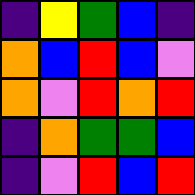[["indigo", "yellow", "green", "blue", "indigo"], ["orange", "blue", "red", "blue", "violet"], ["orange", "violet", "red", "orange", "red"], ["indigo", "orange", "green", "green", "blue"], ["indigo", "violet", "red", "blue", "red"]]